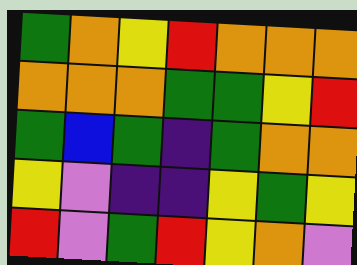[["green", "orange", "yellow", "red", "orange", "orange", "orange"], ["orange", "orange", "orange", "green", "green", "yellow", "red"], ["green", "blue", "green", "indigo", "green", "orange", "orange"], ["yellow", "violet", "indigo", "indigo", "yellow", "green", "yellow"], ["red", "violet", "green", "red", "yellow", "orange", "violet"]]